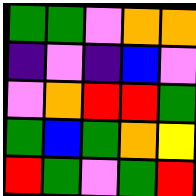[["green", "green", "violet", "orange", "orange"], ["indigo", "violet", "indigo", "blue", "violet"], ["violet", "orange", "red", "red", "green"], ["green", "blue", "green", "orange", "yellow"], ["red", "green", "violet", "green", "red"]]